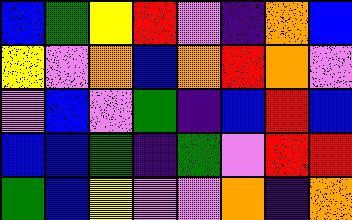[["blue", "green", "yellow", "red", "violet", "indigo", "orange", "blue"], ["yellow", "violet", "orange", "blue", "orange", "red", "orange", "violet"], ["violet", "blue", "violet", "green", "indigo", "blue", "red", "blue"], ["blue", "blue", "green", "indigo", "green", "violet", "red", "red"], ["green", "blue", "yellow", "violet", "violet", "orange", "indigo", "orange"]]